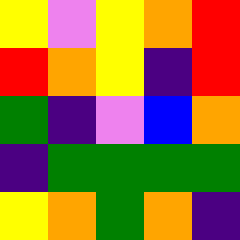[["yellow", "violet", "yellow", "orange", "red"], ["red", "orange", "yellow", "indigo", "red"], ["green", "indigo", "violet", "blue", "orange"], ["indigo", "green", "green", "green", "green"], ["yellow", "orange", "green", "orange", "indigo"]]